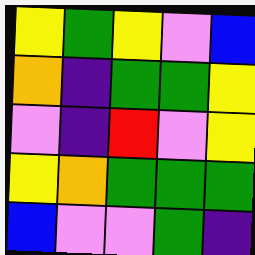[["yellow", "green", "yellow", "violet", "blue"], ["orange", "indigo", "green", "green", "yellow"], ["violet", "indigo", "red", "violet", "yellow"], ["yellow", "orange", "green", "green", "green"], ["blue", "violet", "violet", "green", "indigo"]]